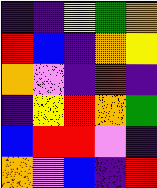[["indigo", "indigo", "yellow", "green", "orange"], ["red", "blue", "indigo", "orange", "yellow"], ["orange", "violet", "indigo", "red", "indigo"], ["indigo", "yellow", "red", "orange", "green"], ["blue", "red", "red", "violet", "indigo"], ["orange", "violet", "blue", "indigo", "red"]]